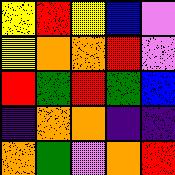[["yellow", "red", "yellow", "blue", "violet"], ["yellow", "orange", "orange", "red", "violet"], ["red", "green", "red", "green", "blue"], ["indigo", "orange", "orange", "indigo", "indigo"], ["orange", "green", "violet", "orange", "red"]]